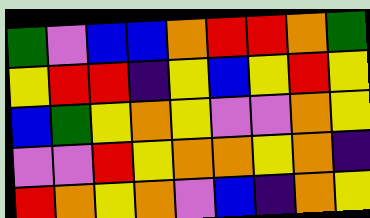[["green", "violet", "blue", "blue", "orange", "red", "red", "orange", "green"], ["yellow", "red", "red", "indigo", "yellow", "blue", "yellow", "red", "yellow"], ["blue", "green", "yellow", "orange", "yellow", "violet", "violet", "orange", "yellow"], ["violet", "violet", "red", "yellow", "orange", "orange", "yellow", "orange", "indigo"], ["red", "orange", "yellow", "orange", "violet", "blue", "indigo", "orange", "yellow"]]